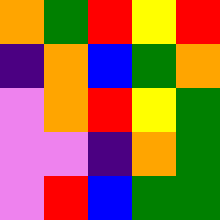[["orange", "green", "red", "yellow", "red"], ["indigo", "orange", "blue", "green", "orange"], ["violet", "orange", "red", "yellow", "green"], ["violet", "violet", "indigo", "orange", "green"], ["violet", "red", "blue", "green", "green"]]